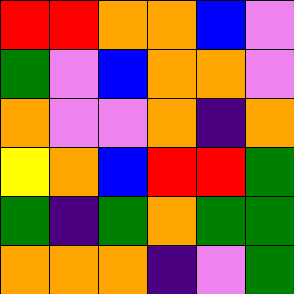[["red", "red", "orange", "orange", "blue", "violet"], ["green", "violet", "blue", "orange", "orange", "violet"], ["orange", "violet", "violet", "orange", "indigo", "orange"], ["yellow", "orange", "blue", "red", "red", "green"], ["green", "indigo", "green", "orange", "green", "green"], ["orange", "orange", "orange", "indigo", "violet", "green"]]